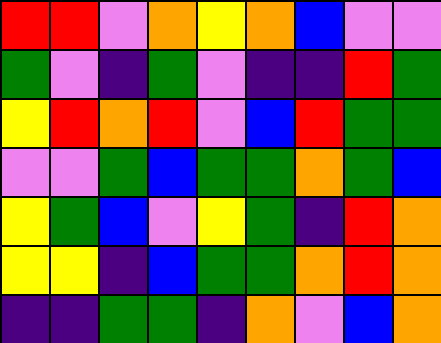[["red", "red", "violet", "orange", "yellow", "orange", "blue", "violet", "violet"], ["green", "violet", "indigo", "green", "violet", "indigo", "indigo", "red", "green"], ["yellow", "red", "orange", "red", "violet", "blue", "red", "green", "green"], ["violet", "violet", "green", "blue", "green", "green", "orange", "green", "blue"], ["yellow", "green", "blue", "violet", "yellow", "green", "indigo", "red", "orange"], ["yellow", "yellow", "indigo", "blue", "green", "green", "orange", "red", "orange"], ["indigo", "indigo", "green", "green", "indigo", "orange", "violet", "blue", "orange"]]